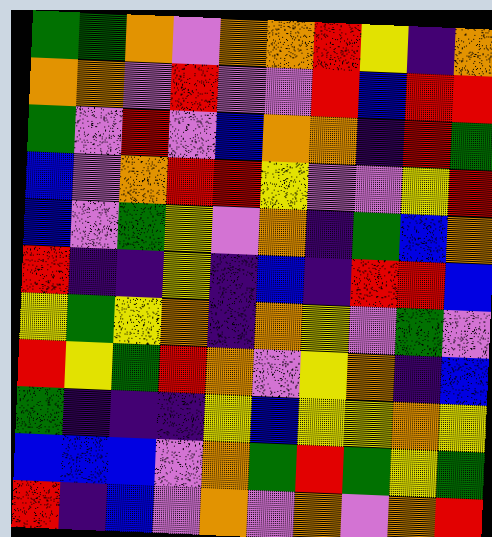[["green", "green", "orange", "violet", "orange", "orange", "red", "yellow", "indigo", "orange"], ["orange", "orange", "violet", "red", "violet", "violet", "red", "blue", "red", "red"], ["green", "violet", "red", "violet", "blue", "orange", "orange", "indigo", "red", "green"], ["blue", "violet", "orange", "red", "red", "yellow", "violet", "violet", "yellow", "red"], ["blue", "violet", "green", "yellow", "violet", "orange", "indigo", "green", "blue", "orange"], ["red", "indigo", "indigo", "yellow", "indigo", "blue", "indigo", "red", "red", "blue"], ["yellow", "green", "yellow", "orange", "indigo", "orange", "yellow", "violet", "green", "violet"], ["red", "yellow", "green", "red", "orange", "violet", "yellow", "orange", "indigo", "blue"], ["green", "indigo", "indigo", "indigo", "yellow", "blue", "yellow", "yellow", "orange", "yellow"], ["blue", "blue", "blue", "violet", "orange", "green", "red", "green", "yellow", "green"], ["red", "indigo", "blue", "violet", "orange", "violet", "orange", "violet", "orange", "red"]]